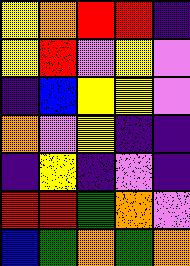[["yellow", "orange", "red", "red", "indigo"], ["yellow", "red", "violet", "yellow", "violet"], ["indigo", "blue", "yellow", "yellow", "violet"], ["orange", "violet", "yellow", "indigo", "indigo"], ["indigo", "yellow", "indigo", "violet", "indigo"], ["red", "red", "green", "orange", "violet"], ["blue", "green", "orange", "green", "orange"]]